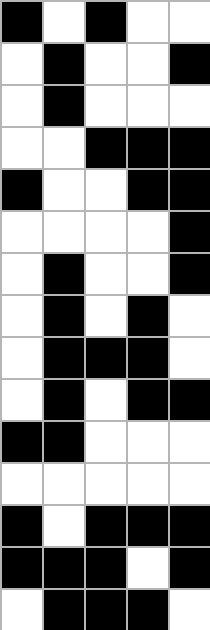[["black", "white", "black", "white", "white"], ["white", "black", "white", "white", "black"], ["white", "black", "white", "white", "white"], ["white", "white", "black", "black", "black"], ["black", "white", "white", "black", "black"], ["white", "white", "white", "white", "black"], ["white", "black", "white", "white", "black"], ["white", "black", "white", "black", "white"], ["white", "black", "black", "black", "white"], ["white", "black", "white", "black", "black"], ["black", "black", "white", "white", "white"], ["white", "white", "white", "white", "white"], ["black", "white", "black", "black", "black"], ["black", "black", "black", "white", "black"], ["white", "black", "black", "black", "white"]]